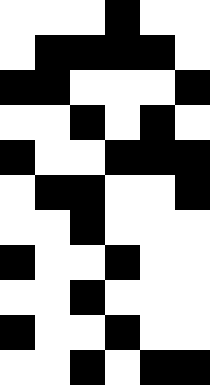[["white", "white", "white", "black", "white", "white"], ["white", "black", "black", "black", "black", "white"], ["black", "black", "white", "white", "white", "black"], ["white", "white", "black", "white", "black", "white"], ["black", "white", "white", "black", "black", "black"], ["white", "black", "black", "white", "white", "black"], ["white", "white", "black", "white", "white", "white"], ["black", "white", "white", "black", "white", "white"], ["white", "white", "black", "white", "white", "white"], ["black", "white", "white", "black", "white", "white"], ["white", "white", "black", "white", "black", "black"]]